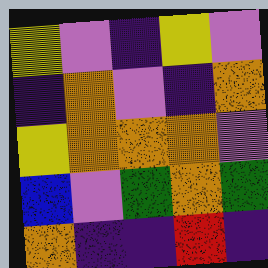[["yellow", "violet", "indigo", "yellow", "violet"], ["indigo", "orange", "violet", "indigo", "orange"], ["yellow", "orange", "orange", "orange", "violet"], ["blue", "violet", "green", "orange", "green"], ["orange", "indigo", "indigo", "red", "indigo"]]